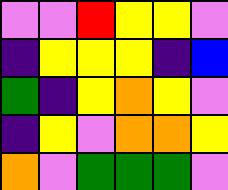[["violet", "violet", "red", "yellow", "yellow", "violet"], ["indigo", "yellow", "yellow", "yellow", "indigo", "blue"], ["green", "indigo", "yellow", "orange", "yellow", "violet"], ["indigo", "yellow", "violet", "orange", "orange", "yellow"], ["orange", "violet", "green", "green", "green", "violet"]]